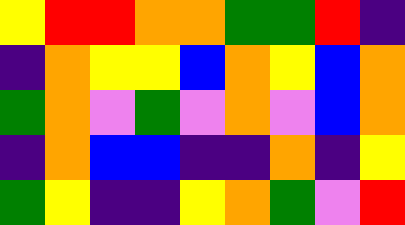[["yellow", "red", "red", "orange", "orange", "green", "green", "red", "indigo"], ["indigo", "orange", "yellow", "yellow", "blue", "orange", "yellow", "blue", "orange"], ["green", "orange", "violet", "green", "violet", "orange", "violet", "blue", "orange"], ["indigo", "orange", "blue", "blue", "indigo", "indigo", "orange", "indigo", "yellow"], ["green", "yellow", "indigo", "indigo", "yellow", "orange", "green", "violet", "red"]]